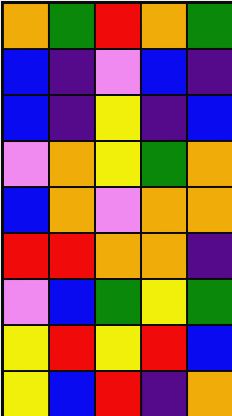[["orange", "green", "red", "orange", "green"], ["blue", "indigo", "violet", "blue", "indigo"], ["blue", "indigo", "yellow", "indigo", "blue"], ["violet", "orange", "yellow", "green", "orange"], ["blue", "orange", "violet", "orange", "orange"], ["red", "red", "orange", "orange", "indigo"], ["violet", "blue", "green", "yellow", "green"], ["yellow", "red", "yellow", "red", "blue"], ["yellow", "blue", "red", "indigo", "orange"]]